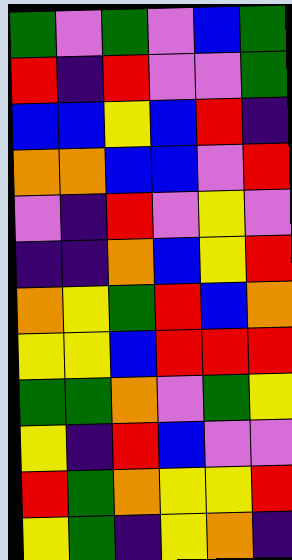[["green", "violet", "green", "violet", "blue", "green"], ["red", "indigo", "red", "violet", "violet", "green"], ["blue", "blue", "yellow", "blue", "red", "indigo"], ["orange", "orange", "blue", "blue", "violet", "red"], ["violet", "indigo", "red", "violet", "yellow", "violet"], ["indigo", "indigo", "orange", "blue", "yellow", "red"], ["orange", "yellow", "green", "red", "blue", "orange"], ["yellow", "yellow", "blue", "red", "red", "red"], ["green", "green", "orange", "violet", "green", "yellow"], ["yellow", "indigo", "red", "blue", "violet", "violet"], ["red", "green", "orange", "yellow", "yellow", "red"], ["yellow", "green", "indigo", "yellow", "orange", "indigo"]]